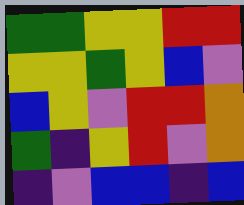[["green", "green", "yellow", "yellow", "red", "red"], ["yellow", "yellow", "green", "yellow", "blue", "violet"], ["blue", "yellow", "violet", "red", "red", "orange"], ["green", "indigo", "yellow", "red", "violet", "orange"], ["indigo", "violet", "blue", "blue", "indigo", "blue"]]